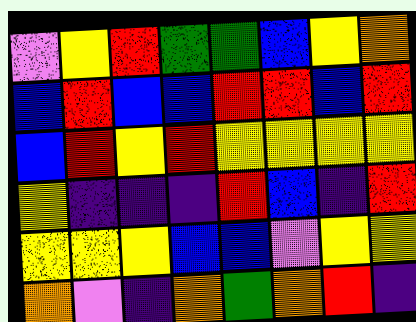[["violet", "yellow", "red", "green", "green", "blue", "yellow", "orange"], ["blue", "red", "blue", "blue", "red", "red", "blue", "red"], ["blue", "red", "yellow", "red", "yellow", "yellow", "yellow", "yellow"], ["yellow", "indigo", "indigo", "indigo", "red", "blue", "indigo", "red"], ["yellow", "yellow", "yellow", "blue", "blue", "violet", "yellow", "yellow"], ["orange", "violet", "indigo", "orange", "green", "orange", "red", "indigo"]]